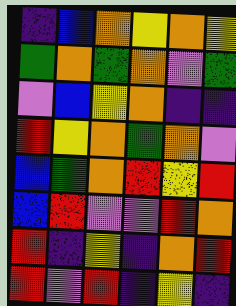[["indigo", "blue", "orange", "yellow", "orange", "yellow"], ["green", "orange", "green", "orange", "violet", "green"], ["violet", "blue", "yellow", "orange", "indigo", "indigo"], ["red", "yellow", "orange", "green", "orange", "violet"], ["blue", "green", "orange", "red", "yellow", "red"], ["blue", "red", "violet", "violet", "red", "orange"], ["red", "indigo", "yellow", "indigo", "orange", "red"], ["red", "violet", "red", "indigo", "yellow", "indigo"]]